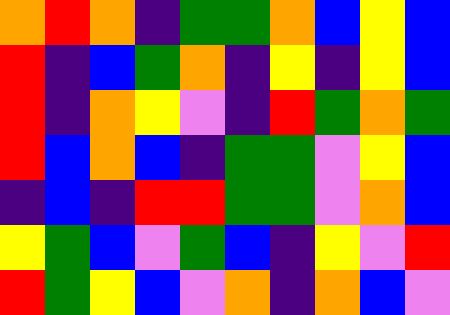[["orange", "red", "orange", "indigo", "green", "green", "orange", "blue", "yellow", "blue"], ["red", "indigo", "blue", "green", "orange", "indigo", "yellow", "indigo", "yellow", "blue"], ["red", "indigo", "orange", "yellow", "violet", "indigo", "red", "green", "orange", "green"], ["red", "blue", "orange", "blue", "indigo", "green", "green", "violet", "yellow", "blue"], ["indigo", "blue", "indigo", "red", "red", "green", "green", "violet", "orange", "blue"], ["yellow", "green", "blue", "violet", "green", "blue", "indigo", "yellow", "violet", "red"], ["red", "green", "yellow", "blue", "violet", "orange", "indigo", "orange", "blue", "violet"]]